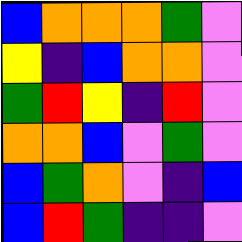[["blue", "orange", "orange", "orange", "green", "violet"], ["yellow", "indigo", "blue", "orange", "orange", "violet"], ["green", "red", "yellow", "indigo", "red", "violet"], ["orange", "orange", "blue", "violet", "green", "violet"], ["blue", "green", "orange", "violet", "indigo", "blue"], ["blue", "red", "green", "indigo", "indigo", "violet"]]